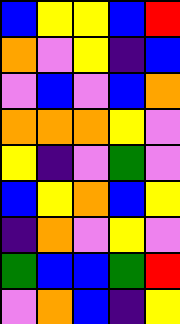[["blue", "yellow", "yellow", "blue", "red"], ["orange", "violet", "yellow", "indigo", "blue"], ["violet", "blue", "violet", "blue", "orange"], ["orange", "orange", "orange", "yellow", "violet"], ["yellow", "indigo", "violet", "green", "violet"], ["blue", "yellow", "orange", "blue", "yellow"], ["indigo", "orange", "violet", "yellow", "violet"], ["green", "blue", "blue", "green", "red"], ["violet", "orange", "blue", "indigo", "yellow"]]